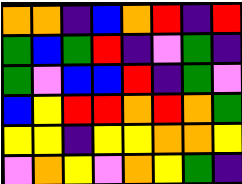[["orange", "orange", "indigo", "blue", "orange", "red", "indigo", "red"], ["green", "blue", "green", "red", "indigo", "violet", "green", "indigo"], ["green", "violet", "blue", "blue", "red", "indigo", "green", "violet"], ["blue", "yellow", "red", "red", "orange", "red", "orange", "green"], ["yellow", "yellow", "indigo", "yellow", "yellow", "orange", "orange", "yellow"], ["violet", "orange", "yellow", "violet", "orange", "yellow", "green", "indigo"]]